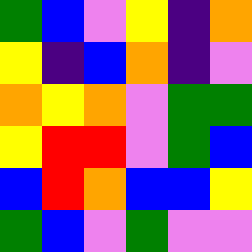[["green", "blue", "violet", "yellow", "indigo", "orange"], ["yellow", "indigo", "blue", "orange", "indigo", "violet"], ["orange", "yellow", "orange", "violet", "green", "green"], ["yellow", "red", "red", "violet", "green", "blue"], ["blue", "red", "orange", "blue", "blue", "yellow"], ["green", "blue", "violet", "green", "violet", "violet"]]